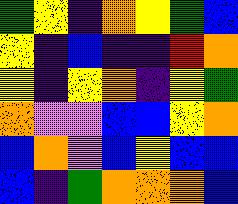[["green", "yellow", "indigo", "orange", "yellow", "green", "blue"], ["yellow", "indigo", "blue", "indigo", "indigo", "red", "orange"], ["yellow", "indigo", "yellow", "orange", "indigo", "yellow", "green"], ["orange", "violet", "violet", "blue", "blue", "yellow", "orange"], ["blue", "orange", "violet", "blue", "yellow", "blue", "blue"], ["blue", "indigo", "green", "orange", "orange", "orange", "blue"]]